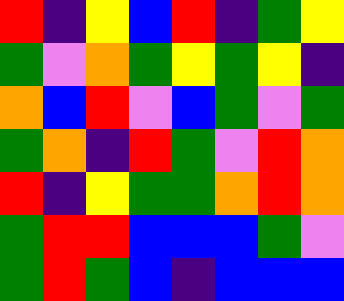[["red", "indigo", "yellow", "blue", "red", "indigo", "green", "yellow"], ["green", "violet", "orange", "green", "yellow", "green", "yellow", "indigo"], ["orange", "blue", "red", "violet", "blue", "green", "violet", "green"], ["green", "orange", "indigo", "red", "green", "violet", "red", "orange"], ["red", "indigo", "yellow", "green", "green", "orange", "red", "orange"], ["green", "red", "red", "blue", "blue", "blue", "green", "violet"], ["green", "red", "green", "blue", "indigo", "blue", "blue", "blue"]]